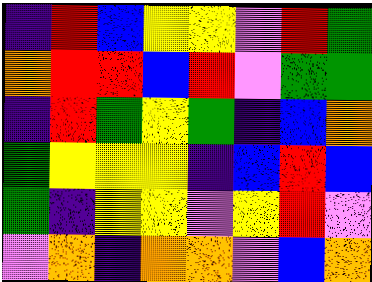[["indigo", "red", "blue", "yellow", "yellow", "violet", "red", "green"], ["orange", "red", "red", "blue", "red", "violet", "green", "green"], ["indigo", "red", "green", "yellow", "green", "indigo", "blue", "orange"], ["green", "yellow", "yellow", "yellow", "indigo", "blue", "red", "blue"], ["green", "indigo", "yellow", "yellow", "violet", "yellow", "red", "violet"], ["violet", "orange", "indigo", "orange", "orange", "violet", "blue", "orange"]]